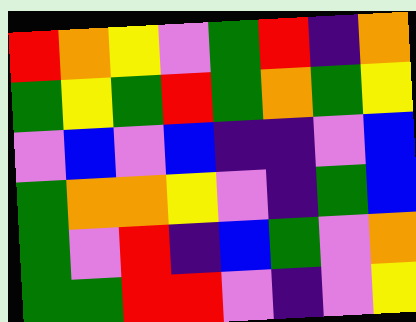[["red", "orange", "yellow", "violet", "green", "red", "indigo", "orange"], ["green", "yellow", "green", "red", "green", "orange", "green", "yellow"], ["violet", "blue", "violet", "blue", "indigo", "indigo", "violet", "blue"], ["green", "orange", "orange", "yellow", "violet", "indigo", "green", "blue"], ["green", "violet", "red", "indigo", "blue", "green", "violet", "orange"], ["green", "green", "red", "red", "violet", "indigo", "violet", "yellow"]]